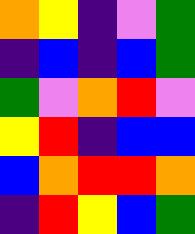[["orange", "yellow", "indigo", "violet", "green"], ["indigo", "blue", "indigo", "blue", "green"], ["green", "violet", "orange", "red", "violet"], ["yellow", "red", "indigo", "blue", "blue"], ["blue", "orange", "red", "red", "orange"], ["indigo", "red", "yellow", "blue", "green"]]